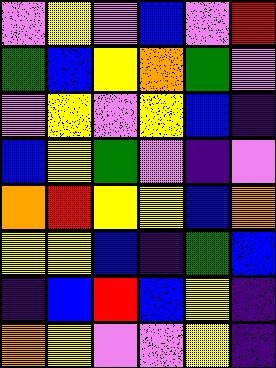[["violet", "yellow", "violet", "blue", "violet", "red"], ["green", "blue", "yellow", "orange", "green", "violet"], ["violet", "yellow", "violet", "yellow", "blue", "indigo"], ["blue", "yellow", "green", "violet", "indigo", "violet"], ["orange", "red", "yellow", "yellow", "blue", "orange"], ["yellow", "yellow", "blue", "indigo", "green", "blue"], ["indigo", "blue", "red", "blue", "yellow", "indigo"], ["orange", "yellow", "violet", "violet", "yellow", "indigo"]]